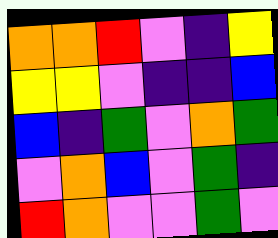[["orange", "orange", "red", "violet", "indigo", "yellow"], ["yellow", "yellow", "violet", "indigo", "indigo", "blue"], ["blue", "indigo", "green", "violet", "orange", "green"], ["violet", "orange", "blue", "violet", "green", "indigo"], ["red", "orange", "violet", "violet", "green", "violet"]]